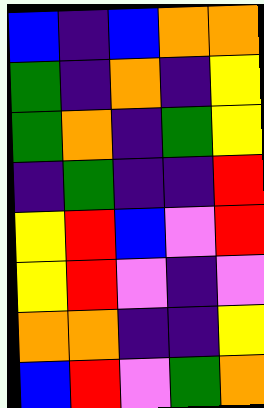[["blue", "indigo", "blue", "orange", "orange"], ["green", "indigo", "orange", "indigo", "yellow"], ["green", "orange", "indigo", "green", "yellow"], ["indigo", "green", "indigo", "indigo", "red"], ["yellow", "red", "blue", "violet", "red"], ["yellow", "red", "violet", "indigo", "violet"], ["orange", "orange", "indigo", "indigo", "yellow"], ["blue", "red", "violet", "green", "orange"]]